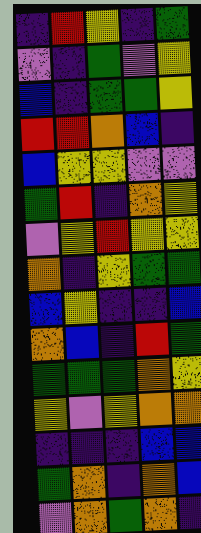[["indigo", "red", "yellow", "indigo", "green"], ["violet", "indigo", "green", "violet", "yellow"], ["blue", "indigo", "green", "green", "yellow"], ["red", "red", "orange", "blue", "indigo"], ["blue", "yellow", "yellow", "violet", "violet"], ["green", "red", "indigo", "orange", "yellow"], ["violet", "yellow", "red", "yellow", "yellow"], ["orange", "indigo", "yellow", "green", "green"], ["blue", "yellow", "indigo", "indigo", "blue"], ["orange", "blue", "indigo", "red", "green"], ["green", "green", "green", "orange", "yellow"], ["yellow", "violet", "yellow", "orange", "orange"], ["indigo", "indigo", "indigo", "blue", "blue"], ["green", "orange", "indigo", "orange", "blue"], ["violet", "orange", "green", "orange", "indigo"]]